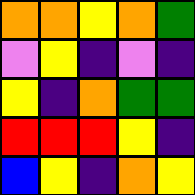[["orange", "orange", "yellow", "orange", "green"], ["violet", "yellow", "indigo", "violet", "indigo"], ["yellow", "indigo", "orange", "green", "green"], ["red", "red", "red", "yellow", "indigo"], ["blue", "yellow", "indigo", "orange", "yellow"]]